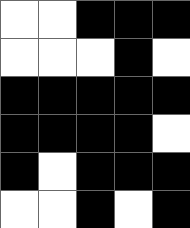[["white", "white", "black", "black", "black"], ["white", "white", "white", "black", "white"], ["black", "black", "black", "black", "black"], ["black", "black", "black", "black", "white"], ["black", "white", "black", "black", "black"], ["white", "white", "black", "white", "black"]]